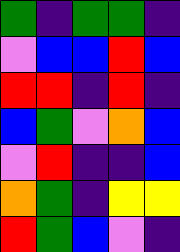[["green", "indigo", "green", "green", "indigo"], ["violet", "blue", "blue", "red", "blue"], ["red", "red", "indigo", "red", "indigo"], ["blue", "green", "violet", "orange", "blue"], ["violet", "red", "indigo", "indigo", "blue"], ["orange", "green", "indigo", "yellow", "yellow"], ["red", "green", "blue", "violet", "indigo"]]